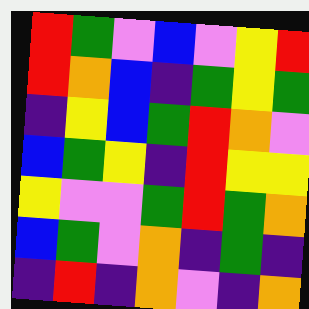[["red", "green", "violet", "blue", "violet", "yellow", "red"], ["red", "orange", "blue", "indigo", "green", "yellow", "green"], ["indigo", "yellow", "blue", "green", "red", "orange", "violet"], ["blue", "green", "yellow", "indigo", "red", "yellow", "yellow"], ["yellow", "violet", "violet", "green", "red", "green", "orange"], ["blue", "green", "violet", "orange", "indigo", "green", "indigo"], ["indigo", "red", "indigo", "orange", "violet", "indigo", "orange"]]